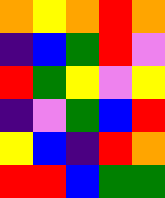[["orange", "yellow", "orange", "red", "orange"], ["indigo", "blue", "green", "red", "violet"], ["red", "green", "yellow", "violet", "yellow"], ["indigo", "violet", "green", "blue", "red"], ["yellow", "blue", "indigo", "red", "orange"], ["red", "red", "blue", "green", "green"]]